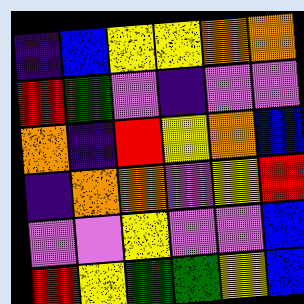[["indigo", "blue", "yellow", "yellow", "orange", "orange"], ["red", "green", "violet", "indigo", "violet", "violet"], ["orange", "indigo", "red", "yellow", "orange", "blue"], ["indigo", "orange", "orange", "violet", "yellow", "red"], ["violet", "violet", "yellow", "violet", "violet", "blue"], ["red", "yellow", "green", "green", "yellow", "blue"]]